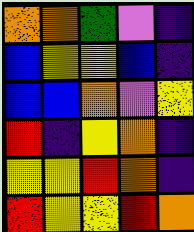[["orange", "orange", "green", "violet", "indigo"], ["blue", "yellow", "yellow", "blue", "indigo"], ["blue", "blue", "orange", "violet", "yellow"], ["red", "indigo", "yellow", "orange", "indigo"], ["yellow", "yellow", "red", "orange", "indigo"], ["red", "yellow", "yellow", "red", "orange"]]